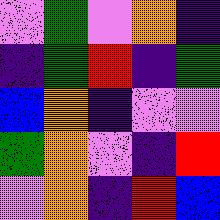[["violet", "green", "violet", "orange", "indigo"], ["indigo", "green", "red", "indigo", "green"], ["blue", "orange", "indigo", "violet", "violet"], ["green", "orange", "violet", "indigo", "red"], ["violet", "orange", "indigo", "red", "blue"]]